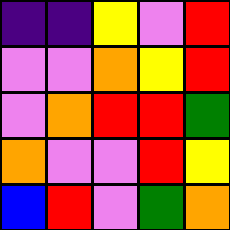[["indigo", "indigo", "yellow", "violet", "red"], ["violet", "violet", "orange", "yellow", "red"], ["violet", "orange", "red", "red", "green"], ["orange", "violet", "violet", "red", "yellow"], ["blue", "red", "violet", "green", "orange"]]